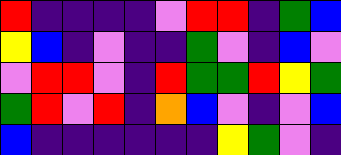[["red", "indigo", "indigo", "indigo", "indigo", "violet", "red", "red", "indigo", "green", "blue"], ["yellow", "blue", "indigo", "violet", "indigo", "indigo", "green", "violet", "indigo", "blue", "violet"], ["violet", "red", "red", "violet", "indigo", "red", "green", "green", "red", "yellow", "green"], ["green", "red", "violet", "red", "indigo", "orange", "blue", "violet", "indigo", "violet", "blue"], ["blue", "indigo", "indigo", "indigo", "indigo", "indigo", "indigo", "yellow", "green", "violet", "indigo"]]